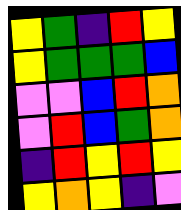[["yellow", "green", "indigo", "red", "yellow"], ["yellow", "green", "green", "green", "blue"], ["violet", "violet", "blue", "red", "orange"], ["violet", "red", "blue", "green", "orange"], ["indigo", "red", "yellow", "red", "yellow"], ["yellow", "orange", "yellow", "indigo", "violet"]]